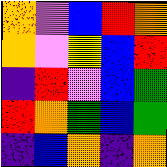[["orange", "violet", "blue", "red", "orange"], ["orange", "violet", "yellow", "blue", "red"], ["indigo", "red", "violet", "blue", "green"], ["red", "orange", "green", "blue", "green"], ["indigo", "blue", "orange", "indigo", "orange"]]